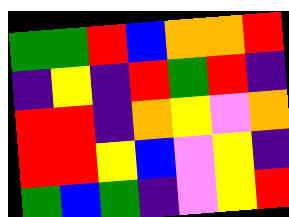[["green", "green", "red", "blue", "orange", "orange", "red"], ["indigo", "yellow", "indigo", "red", "green", "red", "indigo"], ["red", "red", "indigo", "orange", "yellow", "violet", "orange"], ["red", "red", "yellow", "blue", "violet", "yellow", "indigo"], ["green", "blue", "green", "indigo", "violet", "yellow", "red"]]